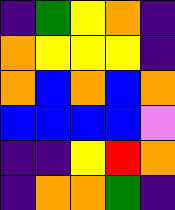[["indigo", "green", "yellow", "orange", "indigo"], ["orange", "yellow", "yellow", "yellow", "indigo"], ["orange", "blue", "orange", "blue", "orange"], ["blue", "blue", "blue", "blue", "violet"], ["indigo", "indigo", "yellow", "red", "orange"], ["indigo", "orange", "orange", "green", "indigo"]]